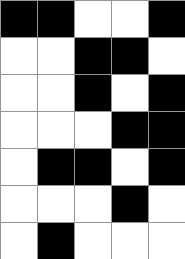[["black", "black", "white", "white", "black"], ["white", "white", "black", "black", "white"], ["white", "white", "black", "white", "black"], ["white", "white", "white", "black", "black"], ["white", "black", "black", "white", "black"], ["white", "white", "white", "black", "white"], ["white", "black", "white", "white", "white"]]